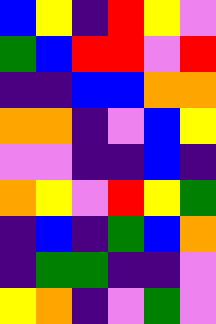[["blue", "yellow", "indigo", "red", "yellow", "violet"], ["green", "blue", "red", "red", "violet", "red"], ["indigo", "indigo", "blue", "blue", "orange", "orange"], ["orange", "orange", "indigo", "violet", "blue", "yellow"], ["violet", "violet", "indigo", "indigo", "blue", "indigo"], ["orange", "yellow", "violet", "red", "yellow", "green"], ["indigo", "blue", "indigo", "green", "blue", "orange"], ["indigo", "green", "green", "indigo", "indigo", "violet"], ["yellow", "orange", "indigo", "violet", "green", "violet"]]